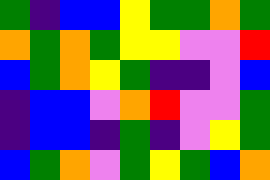[["green", "indigo", "blue", "blue", "yellow", "green", "green", "orange", "green"], ["orange", "green", "orange", "green", "yellow", "yellow", "violet", "violet", "red"], ["blue", "green", "orange", "yellow", "green", "indigo", "indigo", "violet", "blue"], ["indigo", "blue", "blue", "violet", "orange", "red", "violet", "violet", "green"], ["indigo", "blue", "blue", "indigo", "green", "indigo", "violet", "yellow", "green"], ["blue", "green", "orange", "violet", "green", "yellow", "green", "blue", "orange"]]